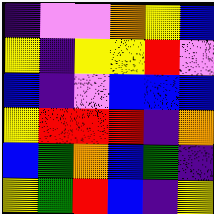[["indigo", "violet", "violet", "orange", "yellow", "blue"], ["yellow", "indigo", "yellow", "yellow", "red", "violet"], ["blue", "indigo", "violet", "blue", "blue", "blue"], ["yellow", "red", "red", "red", "indigo", "orange"], ["blue", "green", "orange", "blue", "green", "indigo"], ["yellow", "green", "red", "blue", "indigo", "yellow"]]